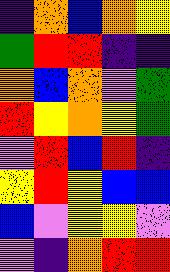[["indigo", "orange", "blue", "orange", "yellow"], ["green", "red", "red", "indigo", "indigo"], ["orange", "blue", "orange", "violet", "green"], ["red", "yellow", "orange", "yellow", "green"], ["violet", "red", "blue", "red", "indigo"], ["yellow", "red", "yellow", "blue", "blue"], ["blue", "violet", "yellow", "yellow", "violet"], ["violet", "indigo", "orange", "red", "red"]]